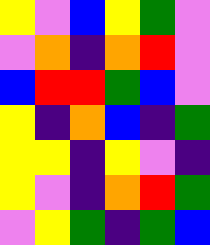[["yellow", "violet", "blue", "yellow", "green", "violet"], ["violet", "orange", "indigo", "orange", "red", "violet"], ["blue", "red", "red", "green", "blue", "violet"], ["yellow", "indigo", "orange", "blue", "indigo", "green"], ["yellow", "yellow", "indigo", "yellow", "violet", "indigo"], ["yellow", "violet", "indigo", "orange", "red", "green"], ["violet", "yellow", "green", "indigo", "green", "blue"]]